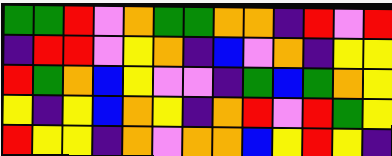[["green", "green", "red", "violet", "orange", "green", "green", "orange", "orange", "indigo", "red", "violet", "red"], ["indigo", "red", "red", "violet", "yellow", "orange", "indigo", "blue", "violet", "orange", "indigo", "yellow", "yellow"], ["red", "green", "orange", "blue", "yellow", "violet", "violet", "indigo", "green", "blue", "green", "orange", "yellow"], ["yellow", "indigo", "yellow", "blue", "orange", "yellow", "indigo", "orange", "red", "violet", "red", "green", "yellow"], ["red", "yellow", "yellow", "indigo", "orange", "violet", "orange", "orange", "blue", "yellow", "red", "yellow", "indigo"]]